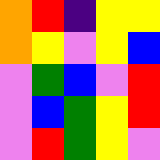[["orange", "red", "indigo", "yellow", "yellow"], ["orange", "yellow", "violet", "yellow", "blue"], ["violet", "green", "blue", "violet", "red"], ["violet", "blue", "green", "yellow", "red"], ["violet", "red", "green", "yellow", "violet"]]